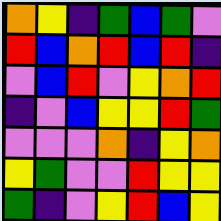[["orange", "yellow", "indigo", "green", "blue", "green", "violet"], ["red", "blue", "orange", "red", "blue", "red", "indigo"], ["violet", "blue", "red", "violet", "yellow", "orange", "red"], ["indigo", "violet", "blue", "yellow", "yellow", "red", "green"], ["violet", "violet", "violet", "orange", "indigo", "yellow", "orange"], ["yellow", "green", "violet", "violet", "red", "yellow", "yellow"], ["green", "indigo", "violet", "yellow", "red", "blue", "yellow"]]